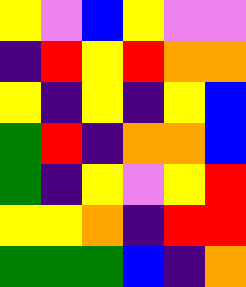[["yellow", "violet", "blue", "yellow", "violet", "violet"], ["indigo", "red", "yellow", "red", "orange", "orange"], ["yellow", "indigo", "yellow", "indigo", "yellow", "blue"], ["green", "red", "indigo", "orange", "orange", "blue"], ["green", "indigo", "yellow", "violet", "yellow", "red"], ["yellow", "yellow", "orange", "indigo", "red", "red"], ["green", "green", "green", "blue", "indigo", "orange"]]